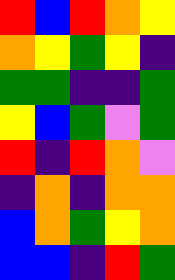[["red", "blue", "red", "orange", "yellow"], ["orange", "yellow", "green", "yellow", "indigo"], ["green", "green", "indigo", "indigo", "green"], ["yellow", "blue", "green", "violet", "green"], ["red", "indigo", "red", "orange", "violet"], ["indigo", "orange", "indigo", "orange", "orange"], ["blue", "orange", "green", "yellow", "orange"], ["blue", "blue", "indigo", "red", "green"]]